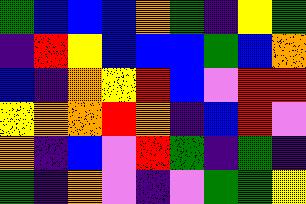[["green", "blue", "blue", "blue", "orange", "green", "indigo", "yellow", "green"], ["indigo", "red", "yellow", "blue", "blue", "blue", "green", "blue", "orange"], ["blue", "indigo", "orange", "yellow", "red", "blue", "violet", "red", "red"], ["yellow", "orange", "orange", "red", "orange", "indigo", "blue", "red", "violet"], ["orange", "indigo", "blue", "violet", "red", "green", "indigo", "green", "indigo"], ["green", "indigo", "orange", "violet", "indigo", "violet", "green", "green", "yellow"]]